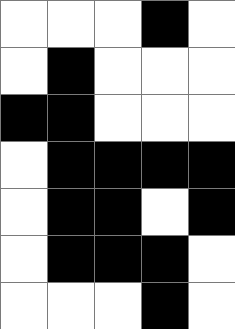[["white", "white", "white", "black", "white"], ["white", "black", "white", "white", "white"], ["black", "black", "white", "white", "white"], ["white", "black", "black", "black", "black"], ["white", "black", "black", "white", "black"], ["white", "black", "black", "black", "white"], ["white", "white", "white", "black", "white"]]